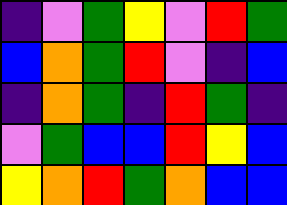[["indigo", "violet", "green", "yellow", "violet", "red", "green"], ["blue", "orange", "green", "red", "violet", "indigo", "blue"], ["indigo", "orange", "green", "indigo", "red", "green", "indigo"], ["violet", "green", "blue", "blue", "red", "yellow", "blue"], ["yellow", "orange", "red", "green", "orange", "blue", "blue"]]